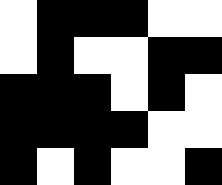[["white", "black", "black", "black", "white", "white"], ["white", "black", "white", "white", "black", "black"], ["black", "black", "black", "white", "black", "white"], ["black", "black", "black", "black", "white", "white"], ["black", "white", "black", "white", "white", "black"]]